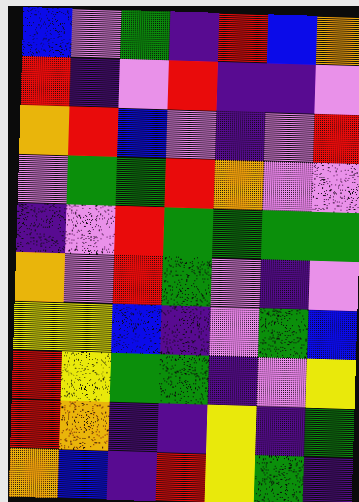[["blue", "violet", "green", "indigo", "red", "blue", "orange"], ["red", "indigo", "violet", "red", "indigo", "indigo", "violet"], ["orange", "red", "blue", "violet", "indigo", "violet", "red"], ["violet", "green", "green", "red", "orange", "violet", "violet"], ["indigo", "violet", "red", "green", "green", "green", "green"], ["orange", "violet", "red", "green", "violet", "indigo", "violet"], ["yellow", "yellow", "blue", "indigo", "violet", "green", "blue"], ["red", "yellow", "green", "green", "indigo", "violet", "yellow"], ["red", "orange", "indigo", "indigo", "yellow", "indigo", "green"], ["orange", "blue", "indigo", "red", "yellow", "green", "indigo"]]